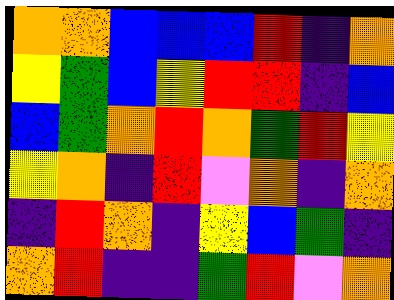[["orange", "orange", "blue", "blue", "blue", "red", "indigo", "orange"], ["yellow", "green", "blue", "yellow", "red", "red", "indigo", "blue"], ["blue", "green", "orange", "red", "orange", "green", "red", "yellow"], ["yellow", "orange", "indigo", "red", "violet", "orange", "indigo", "orange"], ["indigo", "red", "orange", "indigo", "yellow", "blue", "green", "indigo"], ["orange", "red", "indigo", "indigo", "green", "red", "violet", "orange"]]